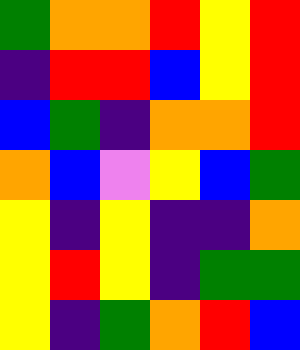[["green", "orange", "orange", "red", "yellow", "red"], ["indigo", "red", "red", "blue", "yellow", "red"], ["blue", "green", "indigo", "orange", "orange", "red"], ["orange", "blue", "violet", "yellow", "blue", "green"], ["yellow", "indigo", "yellow", "indigo", "indigo", "orange"], ["yellow", "red", "yellow", "indigo", "green", "green"], ["yellow", "indigo", "green", "orange", "red", "blue"]]